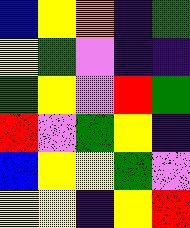[["blue", "yellow", "orange", "indigo", "green"], ["yellow", "green", "violet", "indigo", "indigo"], ["green", "yellow", "violet", "red", "green"], ["red", "violet", "green", "yellow", "indigo"], ["blue", "yellow", "yellow", "green", "violet"], ["yellow", "yellow", "indigo", "yellow", "red"]]